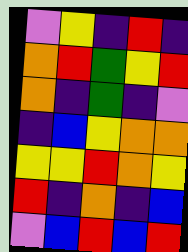[["violet", "yellow", "indigo", "red", "indigo"], ["orange", "red", "green", "yellow", "red"], ["orange", "indigo", "green", "indigo", "violet"], ["indigo", "blue", "yellow", "orange", "orange"], ["yellow", "yellow", "red", "orange", "yellow"], ["red", "indigo", "orange", "indigo", "blue"], ["violet", "blue", "red", "blue", "red"]]